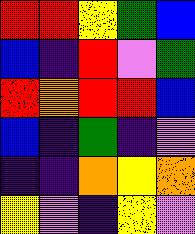[["red", "red", "yellow", "green", "blue"], ["blue", "indigo", "red", "violet", "green"], ["red", "orange", "red", "red", "blue"], ["blue", "indigo", "green", "indigo", "violet"], ["indigo", "indigo", "orange", "yellow", "orange"], ["yellow", "violet", "indigo", "yellow", "violet"]]